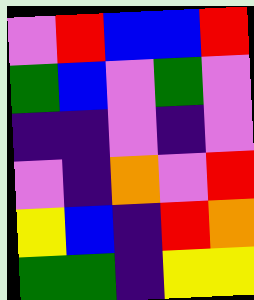[["violet", "red", "blue", "blue", "red"], ["green", "blue", "violet", "green", "violet"], ["indigo", "indigo", "violet", "indigo", "violet"], ["violet", "indigo", "orange", "violet", "red"], ["yellow", "blue", "indigo", "red", "orange"], ["green", "green", "indigo", "yellow", "yellow"]]